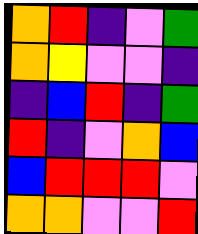[["orange", "red", "indigo", "violet", "green"], ["orange", "yellow", "violet", "violet", "indigo"], ["indigo", "blue", "red", "indigo", "green"], ["red", "indigo", "violet", "orange", "blue"], ["blue", "red", "red", "red", "violet"], ["orange", "orange", "violet", "violet", "red"]]